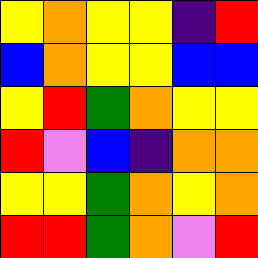[["yellow", "orange", "yellow", "yellow", "indigo", "red"], ["blue", "orange", "yellow", "yellow", "blue", "blue"], ["yellow", "red", "green", "orange", "yellow", "yellow"], ["red", "violet", "blue", "indigo", "orange", "orange"], ["yellow", "yellow", "green", "orange", "yellow", "orange"], ["red", "red", "green", "orange", "violet", "red"]]